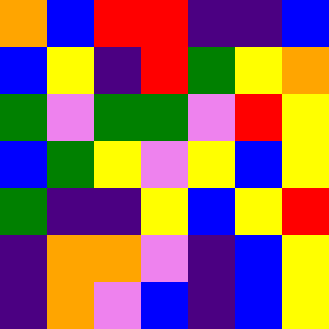[["orange", "blue", "red", "red", "indigo", "indigo", "blue"], ["blue", "yellow", "indigo", "red", "green", "yellow", "orange"], ["green", "violet", "green", "green", "violet", "red", "yellow"], ["blue", "green", "yellow", "violet", "yellow", "blue", "yellow"], ["green", "indigo", "indigo", "yellow", "blue", "yellow", "red"], ["indigo", "orange", "orange", "violet", "indigo", "blue", "yellow"], ["indigo", "orange", "violet", "blue", "indigo", "blue", "yellow"]]